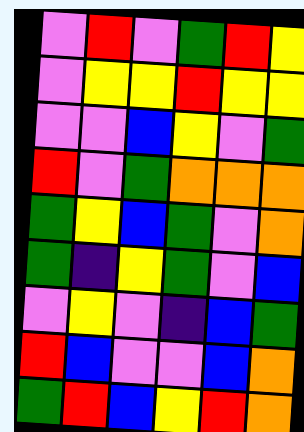[["violet", "red", "violet", "green", "red", "yellow"], ["violet", "yellow", "yellow", "red", "yellow", "yellow"], ["violet", "violet", "blue", "yellow", "violet", "green"], ["red", "violet", "green", "orange", "orange", "orange"], ["green", "yellow", "blue", "green", "violet", "orange"], ["green", "indigo", "yellow", "green", "violet", "blue"], ["violet", "yellow", "violet", "indigo", "blue", "green"], ["red", "blue", "violet", "violet", "blue", "orange"], ["green", "red", "blue", "yellow", "red", "orange"]]